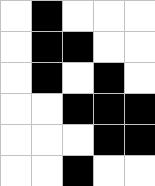[["white", "black", "white", "white", "white"], ["white", "black", "black", "white", "white"], ["white", "black", "white", "black", "white"], ["white", "white", "black", "black", "black"], ["white", "white", "white", "black", "black"], ["white", "white", "black", "white", "white"]]